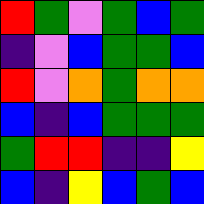[["red", "green", "violet", "green", "blue", "green"], ["indigo", "violet", "blue", "green", "green", "blue"], ["red", "violet", "orange", "green", "orange", "orange"], ["blue", "indigo", "blue", "green", "green", "green"], ["green", "red", "red", "indigo", "indigo", "yellow"], ["blue", "indigo", "yellow", "blue", "green", "blue"]]